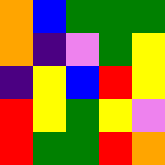[["orange", "blue", "green", "green", "green"], ["orange", "indigo", "violet", "green", "yellow"], ["indigo", "yellow", "blue", "red", "yellow"], ["red", "yellow", "green", "yellow", "violet"], ["red", "green", "green", "red", "orange"]]